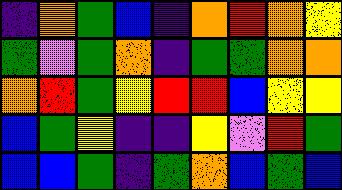[["indigo", "orange", "green", "blue", "indigo", "orange", "red", "orange", "yellow"], ["green", "violet", "green", "orange", "indigo", "green", "green", "orange", "orange"], ["orange", "red", "green", "yellow", "red", "red", "blue", "yellow", "yellow"], ["blue", "green", "yellow", "indigo", "indigo", "yellow", "violet", "red", "green"], ["blue", "blue", "green", "indigo", "green", "orange", "blue", "green", "blue"]]